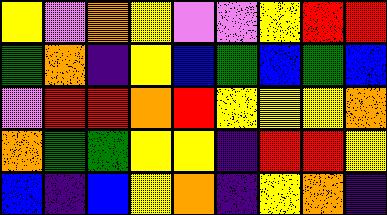[["yellow", "violet", "orange", "yellow", "violet", "violet", "yellow", "red", "red"], ["green", "orange", "indigo", "yellow", "blue", "green", "blue", "green", "blue"], ["violet", "red", "red", "orange", "red", "yellow", "yellow", "yellow", "orange"], ["orange", "green", "green", "yellow", "yellow", "indigo", "red", "red", "yellow"], ["blue", "indigo", "blue", "yellow", "orange", "indigo", "yellow", "orange", "indigo"]]